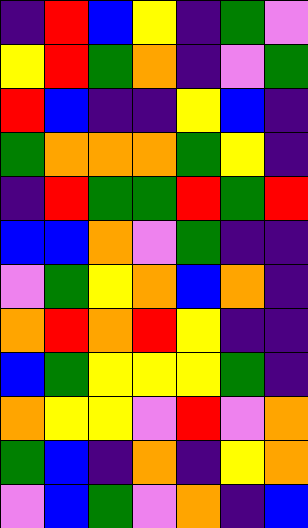[["indigo", "red", "blue", "yellow", "indigo", "green", "violet"], ["yellow", "red", "green", "orange", "indigo", "violet", "green"], ["red", "blue", "indigo", "indigo", "yellow", "blue", "indigo"], ["green", "orange", "orange", "orange", "green", "yellow", "indigo"], ["indigo", "red", "green", "green", "red", "green", "red"], ["blue", "blue", "orange", "violet", "green", "indigo", "indigo"], ["violet", "green", "yellow", "orange", "blue", "orange", "indigo"], ["orange", "red", "orange", "red", "yellow", "indigo", "indigo"], ["blue", "green", "yellow", "yellow", "yellow", "green", "indigo"], ["orange", "yellow", "yellow", "violet", "red", "violet", "orange"], ["green", "blue", "indigo", "orange", "indigo", "yellow", "orange"], ["violet", "blue", "green", "violet", "orange", "indigo", "blue"]]